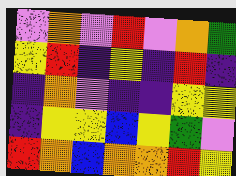[["violet", "orange", "violet", "red", "violet", "orange", "green"], ["yellow", "red", "indigo", "yellow", "indigo", "red", "indigo"], ["indigo", "orange", "violet", "indigo", "indigo", "yellow", "yellow"], ["indigo", "yellow", "yellow", "blue", "yellow", "green", "violet"], ["red", "orange", "blue", "orange", "orange", "red", "yellow"]]